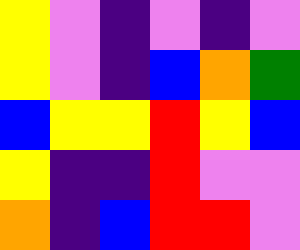[["yellow", "violet", "indigo", "violet", "indigo", "violet"], ["yellow", "violet", "indigo", "blue", "orange", "green"], ["blue", "yellow", "yellow", "red", "yellow", "blue"], ["yellow", "indigo", "indigo", "red", "violet", "violet"], ["orange", "indigo", "blue", "red", "red", "violet"]]